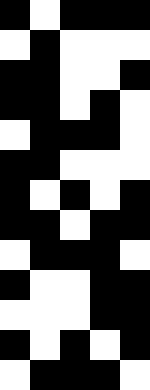[["black", "white", "black", "black", "black"], ["white", "black", "white", "white", "white"], ["black", "black", "white", "white", "black"], ["black", "black", "white", "black", "white"], ["white", "black", "black", "black", "white"], ["black", "black", "white", "white", "white"], ["black", "white", "black", "white", "black"], ["black", "black", "white", "black", "black"], ["white", "black", "black", "black", "white"], ["black", "white", "white", "black", "black"], ["white", "white", "white", "black", "black"], ["black", "white", "black", "white", "black"], ["white", "black", "black", "black", "white"]]